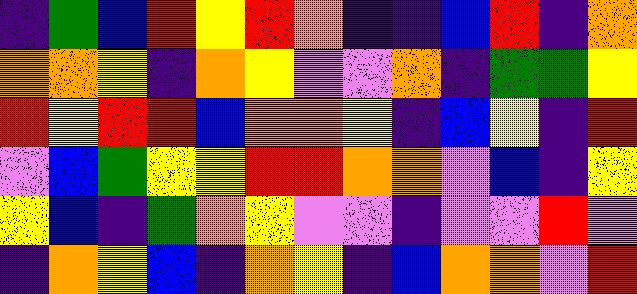[["indigo", "green", "blue", "red", "yellow", "red", "orange", "indigo", "indigo", "blue", "red", "indigo", "orange"], ["orange", "orange", "yellow", "indigo", "orange", "yellow", "violet", "violet", "orange", "indigo", "green", "green", "yellow"], ["red", "yellow", "red", "red", "blue", "orange", "orange", "yellow", "indigo", "blue", "yellow", "indigo", "red"], ["violet", "blue", "green", "yellow", "yellow", "red", "red", "orange", "orange", "violet", "blue", "indigo", "yellow"], ["yellow", "blue", "indigo", "green", "orange", "yellow", "violet", "violet", "indigo", "violet", "violet", "red", "violet"], ["indigo", "orange", "yellow", "blue", "indigo", "orange", "yellow", "indigo", "blue", "orange", "orange", "violet", "red"]]